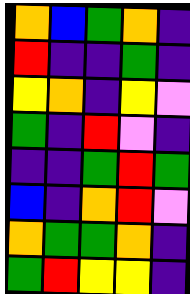[["orange", "blue", "green", "orange", "indigo"], ["red", "indigo", "indigo", "green", "indigo"], ["yellow", "orange", "indigo", "yellow", "violet"], ["green", "indigo", "red", "violet", "indigo"], ["indigo", "indigo", "green", "red", "green"], ["blue", "indigo", "orange", "red", "violet"], ["orange", "green", "green", "orange", "indigo"], ["green", "red", "yellow", "yellow", "indigo"]]